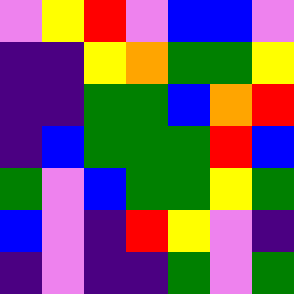[["violet", "yellow", "red", "violet", "blue", "blue", "violet"], ["indigo", "indigo", "yellow", "orange", "green", "green", "yellow"], ["indigo", "indigo", "green", "green", "blue", "orange", "red"], ["indigo", "blue", "green", "green", "green", "red", "blue"], ["green", "violet", "blue", "green", "green", "yellow", "green"], ["blue", "violet", "indigo", "red", "yellow", "violet", "indigo"], ["indigo", "violet", "indigo", "indigo", "green", "violet", "green"]]